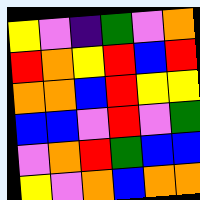[["yellow", "violet", "indigo", "green", "violet", "orange"], ["red", "orange", "yellow", "red", "blue", "red"], ["orange", "orange", "blue", "red", "yellow", "yellow"], ["blue", "blue", "violet", "red", "violet", "green"], ["violet", "orange", "red", "green", "blue", "blue"], ["yellow", "violet", "orange", "blue", "orange", "orange"]]